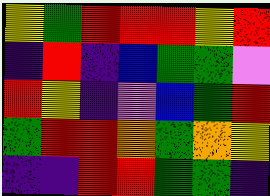[["yellow", "green", "red", "red", "red", "yellow", "red"], ["indigo", "red", "indigo", "blue", "green", "green", "violet"], ["red", "yellow", "indigo", "violet", "blue", "green", "red"], ["green", "red", "red", "orange", "green", "orange", "yellow"], ["indigo", "indigo", "red", "red", "green", "green", "indigo"]]